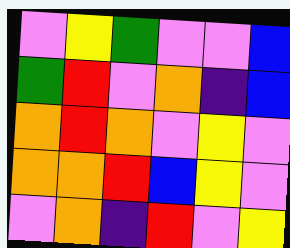[["violet", "yellow", "green", "violet", "violet", "blue"], ["green", "red", "violet", "orange", "indigo", "blue"], ["orange", "red", "orange", "violet", "yellow", "violet"], ["orange", "orange", "red", "blue", "yellow", "violet"], ["violet", "orange", "indigo", "red", "violet", "yellow"]]